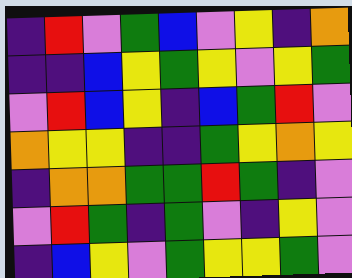[["indigo", "red", "violet", "green", "blue", "violet", "yellow", "indigo", "orange"], ["indigo", "indigo", "blue", "yellow", "green", "yellow", "violet", "yellow", "green"], ["violet", "red", "blue", "yellow", "indigo", "blue", "green", "red", "violet"], ["orange", "yellow", "yellow", "indigo", "indigo", "green", "yellow", "orange", "yellow"], ["indigo", "orange", "orange", "green", "green", "red", "green", "indigo", "violet"], ["violet", "red", "green", "indigo", "green", "violet", "indigo", "yellow", "violet"], ["indigo", "blue", "yellow", "violet", "green", "yellow", "yellow", "green", "violet"]]